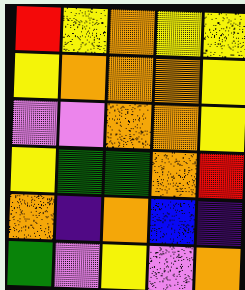[["red", "yellow", "orange", "yellow", "yellow"], ["yellow", "orange", "orange", "orange", "yellow"], ["violet", "violet", "orange", "orange", "yellow"], ["yellow", "green", "green", "orange", "red"], ["orange", "indigo", "orange", "blue", "indigo"], ["green", "violet", "yellow", "violet", "orange"]]